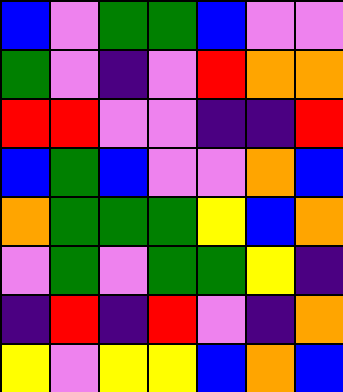[["blue", "violet", "green", "green", "blue", "violet", "violet"], ["green", "violet", "indigo", "violet", "red", "orange", "orange"], ["red", "red", "violet", "violet", "indigo", "indigo", "red"], ["blue", "green", "blue", "violet", "violet", "orange", "blue"], ["orange", "green", "green", "green", "yellow", "blue", "orange"], ["violet", "green", "violet", "green", "green", "yellow", "indigo"], ["indigo", "red", "indigo", "red", "violet", "indigo", "orange"], ["yellow", "violet", "yellow", "yellow", "blue", "orange", "blue"]]